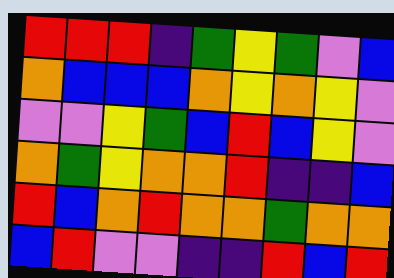[["red", "red", "red", "indigo", "green", "yellow", "green", "violet", "blue"], ["orange", "blue", "blue", "blue", "orange", "yellow", "orange", "yellow", "violet"], ["violet", "violet", "yellow", "green", "blue", "red", "blue", "yellow", "violet"], ["orange", "green", "yellow", "orange", "orange", "red", "indigo", "indigo", "blue"], ["red", "blue", "orange", "red", "orange", "orange", "green", "orange", "orange"], ["blue", "red", "violet", "violet", "indigo", "indigo", "red", "blue", "red"]]